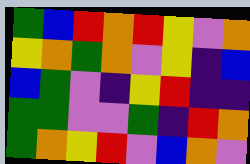[["green", "blue", "red", "orange", "red", "yellow", "violet", "orange"], ["yellow", "orange", "green", "orange", "violet", "yellow", "indigo", "blue"], ["blue", "green", "violet", "indigo", "yellow", "red", "indigo", "indigo"], ["green", "green", "violet", "violet", "green", "indigo", "red", "orange"], ["green", "orange", "yellow", "red", "violet", "blue", "orange", "violet"]]